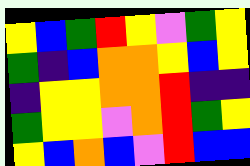[["yellow", "blue", "green", "red", "yellow", "violet", "green", "yellow"], ["green", "indigo", "blue", "orange", "orange", "yellow", "blue", "yellow"], ["indigo", "yellow", "yellow", "orange", "orange", "red", "indigo", "indigo"], ["green", "yellow", "yellow", "violet", "orange", "red", "green", "yellow"], ["yellow", "blue", "orange", "blue", "violet", "red", "blue", "blue"]]